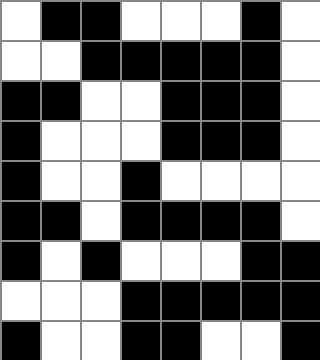[["white", "black", "black", "white", "white", "white", "black", "white"], ["white", "white", "black", "black", "black", "black", "black", "white"], ["black", "black", "white", "white", "black", "black", "black", "white"], ["black", "white", "white", "white", "black", "black", "black", "white"], ["black", "white", "white", "black", "white", "white", "white", "white"], ["black", "black", "white", "black", "black", "black", "black", "white"], ["black", "white", "black", "white", "white", "white", "black", "black"], ["white", "white", "white", "black", "black", "black", "black", "black"], ["black", "white", "white", "black", "black", "white", "white", "black"]]